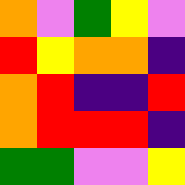[["orange", "violet", "green", "yellow", "violet"], ["red", "yellow", "orange", "orange", "indigo"], ["orange", "red", "indigo", "indigo", "red"], ["orange", "red", "red", "red", "indigo"], ["green", "green", "violet", "violet", "yellow"]]